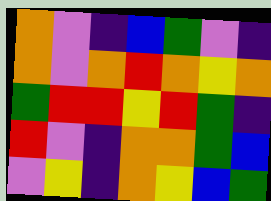[["orange", "violet", "indigo", "blue", "green", "violet", "indigo"], ["orange", "violet", "orange", "red", "orange", "yellow", "orange"], ["green", "red", "red", "yellow", "red", "green", "indigo"], ["red", "violet", "indigo", "orange", "orange", "green", "blue"], ["violet", "yellow", "indigo", "orange", "yellow", "blue", "green"]]